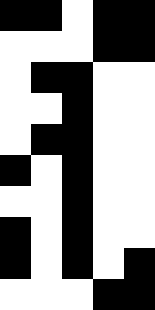[["black", "black", "white", "black", "black"], ["white", "white", "white", "black", "black"], ["white", "black", "black", "white", "white"], ["white", "white", "black", "white", "white"], ["white", "black", "black", "white", "white"], ["black", "white", "black", "white", "white"], ["white", "white", "black", "white", "white"], ["black", "white", "black", "white", "white"], ["black", "white", "black", "white", "black"], ["white", "white", "white", "black", "black"]]